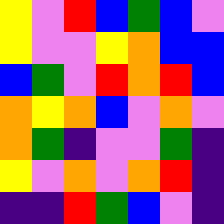[["yellow", "violet", "red", "blue", "green", "blue", "violet"], ["yellow", "violet", "violet", "yellow", "orange", "blue", "blue"], ["blue", "green", "violet", "red", "orange", "red", "blue"], ["orange", "yellow", "orange", "blue", "violet", "orange", "violet"], ["orange", "green", "indigo", "violet", "violet", "green", "indigo"], ["yellow", "violet", "orange", "violet", "orange", "red", "indigo"], ["indigo", "indigo", "red", "green", "blue", "violet", "indigo"]]